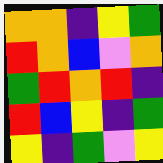[["orange", "orange", "indigo", "yellow", "green"], ["red", "orange", "blue", "violet", "orange"], ["green", "red", "orange", "red", "indigo"], ["red", "blue", "yellow", "indigo", "green"], ["yellow", "indigo", "green", "violet", "yellow"]]